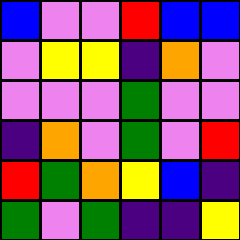[["blue", "violet", "violet", "red", "blue", "blue"], ["violet", "yellow", "yellow", "indigo", "orange", "violet"], ["violet", "violet", "violet", "green", "violet", "violet"], ["indigo", "orange", "violet", "green", "violet", "red"], ["red", "green", "orange", "yellow", "blue", "indigo"], ["green", "violet", "green", "indigo", "indigo", "yellow"]]